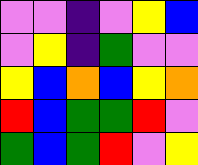[["violet", "violet", "indigo", "violet", "yellow", "blue"], ["violet", "yellow", "indigo", "green", "violet", "violet"], ["yellow", "blue", "orange", "blue", "yellow", "orange"], ["red", "blue", "green", "green", "red", "violet"], ["green", "blue", "green", "red", "violet", "yellow"]]